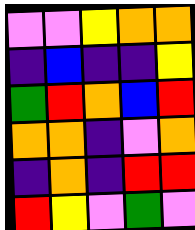[["violet", "violet", "yellow", "orange", "orange"], ["indigo", "blue", "indigo", "indigo", "yellow"], ["green", "red", "orange", "blue", "red"], ["orange", "orange", "indigo", "violet", "orange"], ["indigo", "orange", "indigo", "red", "red"], ["red", "yellow", "violet", "green", "violet"]]